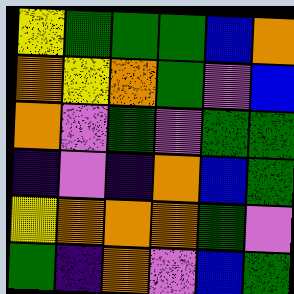[["yellow", "green", "green", "green", "blue", "orange"], ["orange", "yellow", "orange", "green", "violet", "blue"], ["orange", "violet", "green", "violet", "green", "green"], ["indigo", "violet", "indigo", "orange", "blue", "green"], ["yellow", "orange", "orange", "orange", "green", "violet"], ["green", "indigo", "orange", "violet", "blue", "green"]]